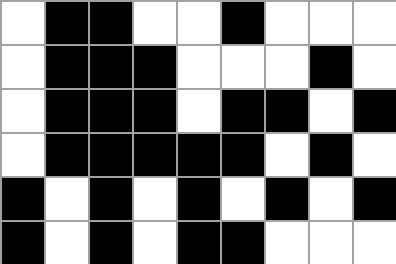[["white", "black", "black", "white", "white", "black", "white", "white", "white"], ["white", "black", "black", "black", "white", "white", "white", "black", "white"], ["white", "black", "black", "black", "white", "black", "black", "white", "black"], ["white", "black", "black", "black", "black", "black", "white", "black", "white"], ["black", "white", "black", "white", "black", "white", "black", "white", "black"], ["black", "white", "black", "white", "black", "black", "white", "white", "white"]]